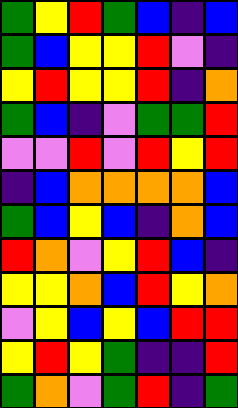[["green", "yellow", "red", "green", "blue", "indigo", "blue"], ["green", "blue", "yellow", "yellow", "red", "violet", "indigo"], ["yellow", "red", "yellow", "yellow", "red", "indigo", "orange"], ["green", "blue", "indigo", "violet", "green", "green", "red"], ["violet", "violet", "red", "violet", "red", "yellow", "red"], ["indigo", "blue", "orange", "orange", "orange", "orange", "blue"], ["green", "blue", "yellow", "blue", "indigo", "orange", "blue"], ["red", "orange", "violet", "yellow", "red", "blue", "indigo"], ["yellow", "yellow", "orange", "blue", "red", "yellow", "orange"], ["violet", "yellow", "blue", "yellow", "blue", "red", "red"], ["yellow", "red", "yellow", "green", "indigo", "indigo", "red"], ["green", "orange", "violet", "green", "red", "indigo", "green"]]